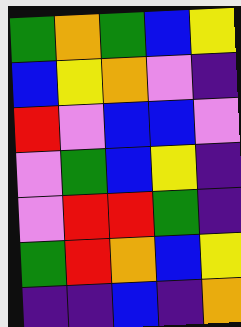[["green", "orange", "green", "blue", "yellow"], ["blue", "yellow", "orange", "violet", "indigo"], ["red", "violet", "blue", "blue", "violet"], ["violet", "green", "blue", "yellow", "indigo"], ["violet", "red", "red", "green", "indigo"], ["green", "red", "orange", "blue", "yellow"], ["indigo", "indigo", "blue", "indigo", "orange"]]